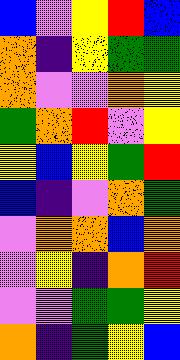[["blue", "violet", "yellow", "red", "blue"], ["orange", "indigo", "yellow", "green", "green"], ["orange", "violet", "violet", "orange", "yellow"], ["green", "orange", "red", "violet", "yellow"], ["yellow", "blue", "yellow", "green", "red"], ["blue", "indigo", "violet", "orange", "green"], ["violet", "orange", "orange", "blue", "orange"], ["violet", "yellow", "indigo", "orange", "red"], ["violet", "violet", "green", "green", "yellow"], ["orange", "indigo", "green", "yellow", "blue"]]